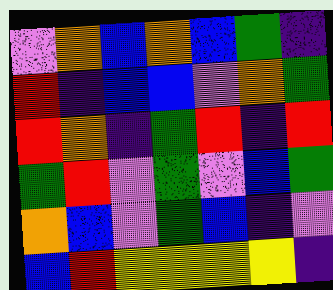[["violet", "orange", "blue", "orange", "blue", "green", "indigo"], ["red", "indigo", "blue", "blue", "violet", "orange", "green"], ["red", "orange", "indigo", "green", "red", "indigo", "red"], ["green", "red", "violet", "green", "violet", "blue", "green"], ["orange", "blue", "violet", "green", "blue", "indigo", "violet"], ["blue", "red", "yellow", "yellow", "yellow", "yellow", "indigo"]]